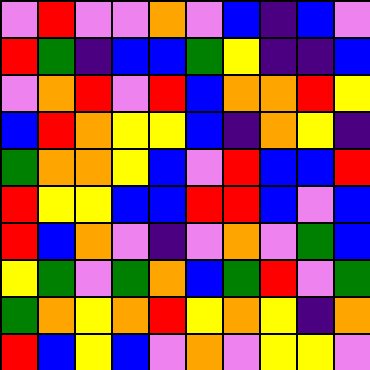[["violet", "red", "violet", "violet", "orange", "violet", "blue", "indigo", "blue", "violet"], ["red", "green", "indigo", "blue", "blue", "green", "yellow", "indigo", "indigo", "blue"], ["violet", "orange", "red", "violet", "red", "blue", "orange", "orange", "red", "yellow"], ["blue", "red", "orange", "yellow", "yellow", "blue", "indigo", "orange", "yellow", "indigo"], ["green", "orange", "orange", "yellow", "blue", "violet", "red", "blue", "blue", "red"], ["red", "yellow", "yellow", "blue", "blue", "red", "red", "blue", "violet", "blue"], ["red", "blue", "orange", "violet", "indigo", "violet", "orange", "violet", "green", "blue"], ["yellow", "green", "violet", "green", "orange", "blue", "green", "red", "violet", "green"], ["green", "orange", "yellow", "orange", "red", "yellow", "orange", "yellow", "indigo", "orange"], ["red", "blue", "yellow", "blue", "violet", "orange", "violet", "yellow", "yellow", "violet"]]